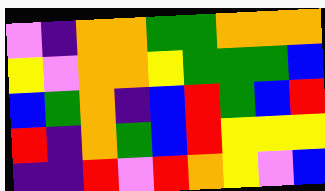[["violet", "indigo", "orange", "orange", "green", "green", "orange", "orange", "orange"], ["yellow", "violet", "orange", "orange", "yellow", "green", "green", "green", "blue"], ["blue", "green", "orange", "indigo", "blue", "red", "green", "blue", "red"], ["red", "indigo", "orange", "green", "blue", "red", "yellow", "yellow", "yellow"], ["indigo", "indigo", "red", "violet", "red", "orange", "yellow", "violet", "blue"]]